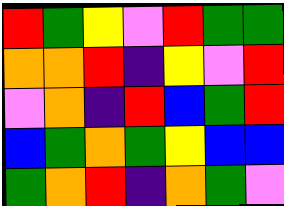[["red", "green", "yellow", "violet", "red", "green", "green"], ["orange", "orange", "red", "indigo", "yellow", "violet", "red"], ["violet", "orange", "indigo", "red", "blue", "green", "red"], ["blue", "green", "orange", "green", "yellow", "blue", "blue"], ["green", "orange", "red", "indigo", "orange", "green", "violet"]]